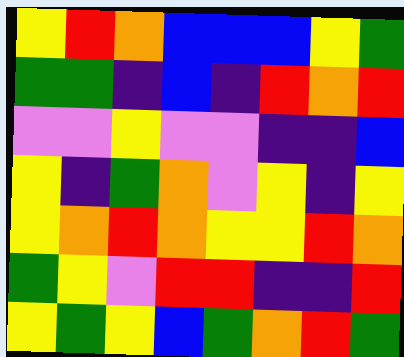[["yellow", "red", "orange", "blue", "blue", "blue", "yellow", "green"], ["green", "green", "indigo", "blue", "indigo", "red", "orange", "red"], ["violet", "violet", "yellow", "violet", "violet", "indigo", "indigo", "blue"], ["yellow", "indigo", "green", "orange", "violet", "yellow", "indigo", "yellow"], ["yellow", "orange", "red", "orange", "yellow", "yellow", "red", "orange"], ["green", "yellow", "violet", "red", "red", "indigo", "indigo", "red"], ["yellow", "green", "yellow", "blue", "green", "orange", "red", "green"]]